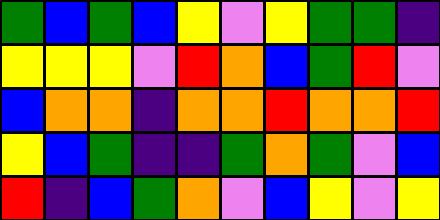[["green", "blue", "green", "blue", "yellow", "violet", "yellow", "green", "green", "indigo"], ["yellow", "yellow", "yellow", "violet", "red", "orange", "blue", "green", "red", "violet"], ["blue", "orange", "orange", "indigo", "orange", "orange", "red", "orange", "orange", "red"], ["yellow", "blue", "green", "indigo", "indigo", "green", "orange", "green", "violet", "blue"], ["red", "indigo", "blue", "green", "orange", "violet", "blue", "yellow", "violet", "yellow"]]